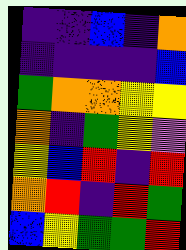[["indigo", "indigo", "blue", "indigo", "orange"], ["indigo", "indigo", "indigo", "indigo", "blue"], ["green", "orange", "orange", "yellow", "yellow"], ["orange", "indigo", "green", "yellow", "violet"], ["yellow", "blue", "red", "indigo", "red"], ["orange", "red", "indigo", "red", "green"], ["blue", "yellow", "green", "green", "red"]]